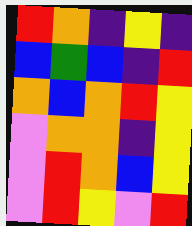[["red", "orange", "indigo", "yellow", "indigo"], ["blue", "green", "blue", "indigo", "red"], ["orange", "blue", "orange", "red", "yellow"], ["violet", "orange", "orange", "indigo", "yellow"], ["violet", "red", "orange", "blue", "yellow"], ["violet", "red", "yellow", "violet", "red"]]